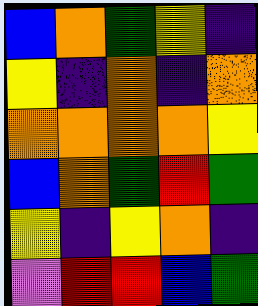[["blue", "orange", "green", "yellow", "indigo"], ["yellow", "indigo", "orange", "indigo", "orange"], ["orange", "orange", "orange", "orange", "yellow"], ["blue", "orange", "green", "red", "green"], ["yellow", "indigo", "yellow", "orange", "indigo"], ["violet", "red", "red", "blue", "green"]]